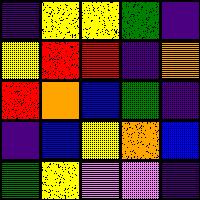[["indigo", "yellow", "yellow", "green", "indigo"], ["yellow", "red", "red", "indigo", "orange"], ["red", "orange", "blue", "green", "indigo"], ["indigo", "blue", "yellow", "orange", "blue"], ["green", "yellow", "violet", "violet", "indigo"]]